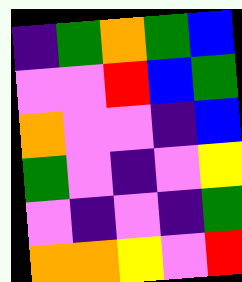[["indigo", "green", "orange", "green", "blue"], ["violet", "violet", "red", "blue", "green"], ["orange", "violet", "violet", "indigo", "blue"], ["green", "violet", "indigo", "violet", "yellow"], ["violet", "indigo", "violet", "indigo", "green"], ["orange", "orange", "yellow", "violet", "red"]]